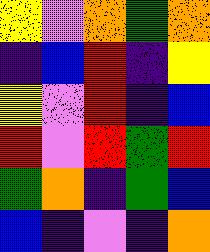[["yellow", "violet", "orange", "green", "orange"], ["indigo", "blue", "red", "indigo", "yellow"], ["yellow", "violet", "red", "indigo", "blue"], ["red", "violet", "red", "green", "red"], ["green", "orange", "indigo", "green", "blue"], ["blue", "indigo", "violet", "indigo", "orange"]]